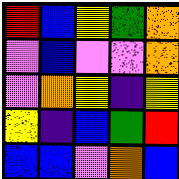[["red", "blue", "yellow", "green", "orange"], ["violet", "blue", "violet", "violet", "orange"], ["violet", "orange", "yellow", "indigo", "yellow"], ["yellow", "indigo", "blue", "green", "red"], ["blue", "blue", "violet", "orange", "blue"]]